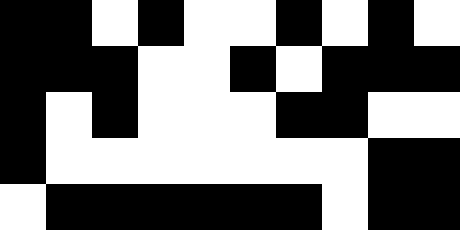[["black", "black", "white", "black", "white", "white", "black", "white", "black", "white"], ["black", "black", "black", "white", "white", "black", "white", "black", "black", "black"], ["black", "white", "black", "white", "white", "white", "black", "black", "white", "white"], ["black", "white", "white", "white", "white", "white", "white", "white", "black", "black"], ["white", "black", "black", "black", "black", "black", "black", "white", "black", "black"]]